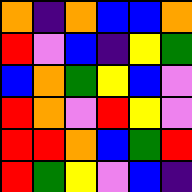[["orange", "indigo", "orange", "blue", "blue", "orange"], ["red", "violet", "blue", "indigo", "yellow", "green"], ["blue", "orange", "green", "yellow", "blue", "violet"], ["red", "orange", "violet", "red", "yellow", "violet"], ["red", "red", "orange", "blue", "green", "red"], ["red", "green", "yellow", "violet", "blue", "indigo"]]